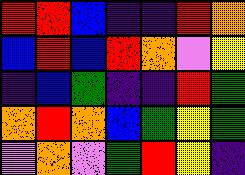[["red", "red", "blue", "indigo", "indigo", "red", "orange"], ["blue", "red", "blue", "red", "orange", "violet", "yellow"], ["indigo", "blue", "green", "indigo", "indigo", "red", "green"], ["orange", "red", "orange", "blue", "green", "yellow", "green"], ["violet", "orange", "violet", "green", "red", "yellow", "indigo"]]